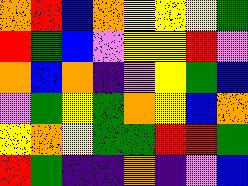[["orange", "red", "blue", "orange", "yellow", "yellow", "yellow", "green"], ["red", "green", "blue", "violet", "yellow", "yellow", "red", "violet"], ["orange", "blue", "orange", "indigo", "violet", "yellow", "green", "blue"], ["violet", "green", "yellow", "green", "orange", "yellow", "blue", "orange"], ["yellow", "orange", "yellow", "green", "green", "red", "red", "green"], ["red", "green", "indigo", "indigo", "orange", "indigo", "violet", "blue"]]